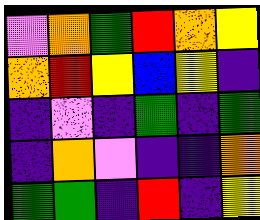[["violet", "orange", "green", "red", "orange", "yellow"], ["orange", "red", "yellow", "blue", "yellow", "indigo"], ["indigo", "violet", "indigo", "green", "indigo", "green"], ["indigo", "orange", "violet", "indigo", "indigo", "orange"], ["green", "green", "indigo", "red", "indigo", "yellow"]]